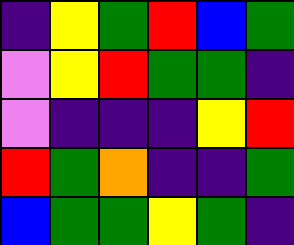[["indigo", "yellow", "green", "red", "blue", "green"], ["violet", "yellow", "red", "green", "green", "indigo"], ["violet", "indigo", "indigo", "indigo", "yellow", "red"], ["red", "green", "orange", "indigo", "indigo", "green"], ["blue", "green", "green", "yellow", "green", "indigo"]]